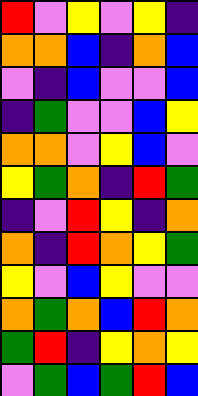[["red", "violet", "yellow", "violet", "yellow", "indigo"], ["orange", "orange", "blue", "indigo", "orange", "blue"], ["violet", "indigo", "blue", "violet", "violet", "blue"], ["indigo", "green", "violet", "violet", "blue", "yellow"], ["orange", "orange", "violet", "yellow", "blue", "violet"], ["yellow", "green", "orange", "indigo", "red", "green"], ["indigo", "violet", "red", "yellow", "indigo", "orange"], ["orange", "indigo", "red", "orange", "yellow", "green"], ["yellow", "violet", "blue", "yellow", "violet", "violet"], ["orange", "green", "orange", "blue", "red", "orange"], ["green", "red", "indigo", "yellow", "orange", "yellow"], ["violet", "green", "blue", "green", "red", "blue"]]